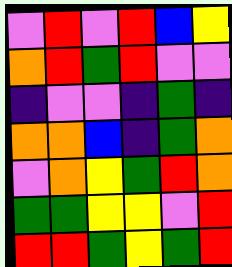[["violet", "red", "violet", "red", "blue", "yellow"], ["orange", "red", "green", "red", "violet", "violet"], ["indigo", "violet", "violet", "indigo", "green", "indigo"], ["orange", "orange", "blue", "indigo", "green", "orange"], ["violet", "orange", "yellow", "green", "red", "orange"], ["green", "green", "yellow", "yellow", "violet", "red"], ["red", "red", "green", "yellow", "green", "red"]]